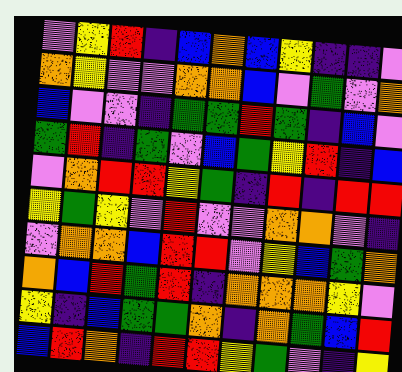[["violet", "yellow", "red", "indigo", "blue", "orange", "blue", "yellow", "indigo", "indigo", "violet"], ["orange", "yellow", "violet", "violet", "orange", "orange", "blue", "violet", "green", "violet", "orange"], ["blue", "violet", "violet", "indigo", "green", "green", "red", "green", "indigo", "blue", "violet"], ["green", "red", "indigo", "green", "violet", "blue", "green", "yellow", "red", "indigo", "blue"], ["violet", "orange", "red", "red", "yellow", "green", "indigo", "red", "indigo", "red", "red"], ["yellow", "green", "yellow", "violet", "red", "violet", "violet", "orange", "orange", "violet", "indigo"], ["violet", "orange", "orange", "blue", "red", "red", "violet", "yellow", "blue", "green", "orange"], ["orange", "blue", "red", "green", "red", "indigo", "orange", "orange", "orange", "yellow", "violet"], ["yellow", "indigo", "blue", "green", "green", "orange", "indigo", "orange", "green", "blue", "red"], ["blue", "red", "orange", "indigo", "red", "red", "yellow", "green", "violet", "indigo", "yellow"]]